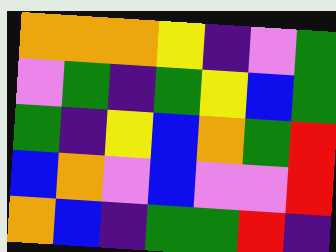[["orange", "orange", "orange", "yellow", "indigo", "violet", "green"], ["violet", "green", "indigo", "green", "yellow", "blue", "green"], ["green", "indigo", "yellow", "blue", "orange", "green", "red"], ["blue", "orange", "violet", "blue", "violet", "violet", "red"], ["orange", "blue", "indigo", "green", "green", "red", "indigo"]]